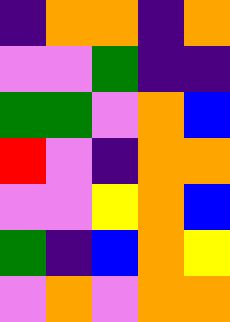[["indigo", "orange", "orange", "indigo", "orange"], ["violet", "violet", "green", "indigo", "indigo"], ["green", "green", "violet", "orange", "blue"], ["red", "violet", "indigo", "orange", "orange"], ["violet", "violet", "yellow", "orange", "blue"], ["green", "indigo", "blue", "orange", "yellow"], ["violet", "orange", "violet", "orange", "orange"]]